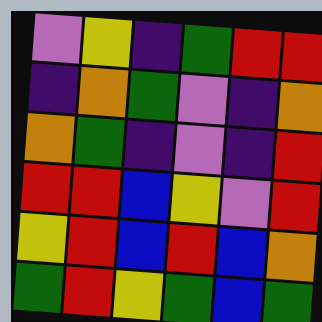[["violet", "yellow", "indigo", "green", "red", "red"], ["indigo", "orange", "green", "violet", "indigo", "orange"], ["orange", "green", "indigo", "violet", "indigo", "red"], ["red", "red", "blue", "yellow", "violet", "red"], ["yellow", "red", "blue", "red", "blue", "orange"], ["green", "red", "yellow", "green", "blue", "green"]]